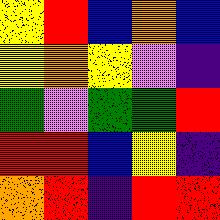[["yellow", "red", "blue", "orange", "blue"], ["yellow", "orange", "yellow", "violet", "indigo"], ["green", "violet", "green", "green", "red"], ["red", "red", "blue", "yellow", "indigo"], ["orange", "red", "indigo", "red", "red"]]